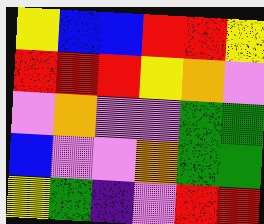[["yellow", "blue", "blue", "red", "red", "yellow"], ["red", "red", "red", "yellow", "orange", "violet"], ["violet", "orange", "violet", "violet", "green", "green"], ["blue", "violet", "violet", "orange", "green", "green"], ["yellow", "green", "indigo", "violet", "red", "red"]]